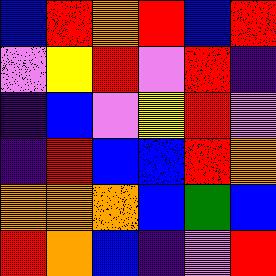[["blue", "red", "orange", "red", "blue", "red"], ["violet", "yellow", "red", "violet", "red", "indigo"], ["indigo", "blue", "violet", "yellow", "red", "violet"], ["indigo", "red", "blue", "blue", "red", "orange"], ["orange", "orange", "orange", "blue", "green", "blue"], ["red", "orange", "blue", "indigo", "violet", "red"]]